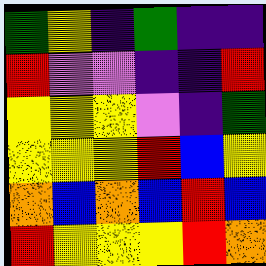[["green", "yellow", "indigo", "green", "indigo", "indigo"], ["red", "violet", "violet", "indigo", "indigo", "red"], ["yellow", "yellow", "yellow", "violet", "indigo", "green"], ["yellow", "yellow", "yellow", "red", "blue", "yellow"], ["orange", "blue", "orange", "blue", "red", "blue"], ["red", "yellow", "yellow", "yellow", "red", "orange"]]